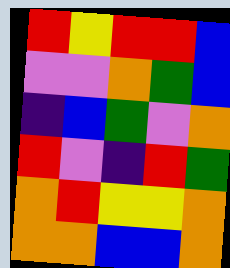[["red", "yellow", "red", "red", "blue"], ["violet", "violet", "orange", "green", "blue"], ["indigo", "blue", "green", "violet", "orange"], ["red", "violet", "indigo", "red", "green"], ["orange", "red", "yellow", "yellow", "orange"], ["orange", "orange", "blue", "blue", "orange"]]